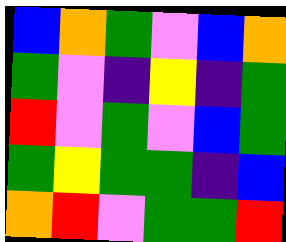[["blue", "orange", "green", "violet", "blue", "orange"], ["green", "violet", "indigo", "yellow", "indigo", "green"], ["red", "violet", "green", "violet", "blue", "green"], ["green", "yellow", "green", "green", "indigo", "blue"], ["orange", "red", "violet", "green", "green", "red"]]